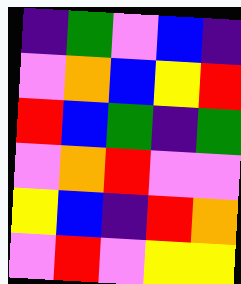[["indigo", "green", "violet", "blue", "indigo"], ["violet", "orange", "blue", "yellow", "red"], ["red", "blue", "green", "indigo", "green"], ["violet", "orange", "red", "violet", "violet"], ["yellow", "blue", "indigo", "red", "orange"], ["violet", "red", "violet", "yellow", "yellow"]]